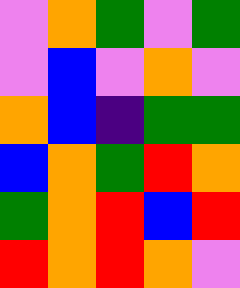[["violet", "orange", "green", "violet", "green"], ["violet", "blue", "violet", "orange", "violet"], ["orange", "blue", "indigo", "green", "green"], ["blue", "orange", "green", "red", "orange"], ["green", "orange", "red", "blue", "red"], ["red", "orange", "red", "orange", "violet"]]